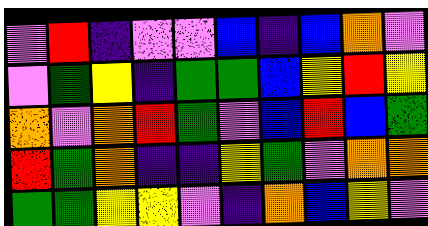[["violet", "red", "indigo", "violet", "violet", "blue", "indigo", "blue", "orange", "violet"], ["violet", "green", "yellow", "indigo", "green", "green", "blue", "yellow", "red", "yellow"], ["orange", "violet", "orange", "red", "green", "violet", "blue", "red", "blue", "green"], ["red", "green", "orange", "indigo", "indigo", "yellow", "green", "violet", "orange", "orange"], ["green", "green", "yellow", "yellow", "violet", "indigo", "orange", "blue", "yellow", "violet"]]